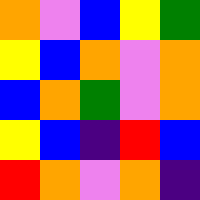[["orange", "violet", "blue", "yellow", "green"], ["yellow", "blue", "orange", "violet", "orange"], ["blue", "orange", "green", "violet", "orange"], ["yellow", "blue", "indigo", "red", "blue"], ["red", "orange", "violet", "orange", "indigo"]]